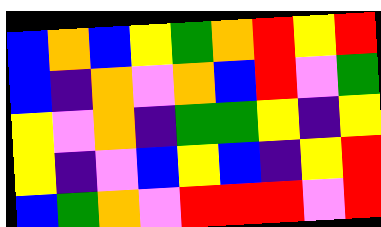[["blue", "orange", "blue", "yellow", "green", "orange", "red", "yellow", "red"], ["blue", "indigo", "orange", "violet", "orange", "blue", "red", "violet", "green"], ["yellow", "violet", "orange", "indigo", "green", "green", "yellow", "indigo", "yellow"], ["yellow", "indigo", "violet", "blue", "yellow", "blue", "indigo", "yellow", "red"], ["blue", "green", "orange", "violet", "red", "red", "red", "violet", "red"]]